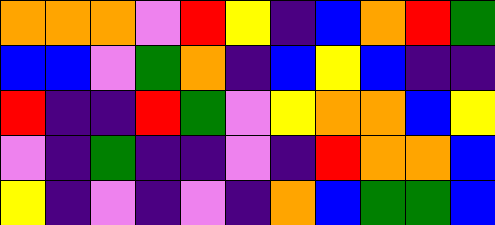[["orange", "orange", "orange", "violet", "red", "yellow", "indigo", "blue", "orange", "red", "green"], ["blue", "blue", "violet", "green", "orange", "indigo", "blue", "yellow", "blue", "indigo", "indigo"], ["red", "indigo", "indigo", "red", "green", "violet", "yellow", "orange", "orange", "blue", "yellow"], ["violet", "indigo", "green", "indigo", "indigo", "violet", "indigo", "red", "orange", "orange", "blue"], ["yellow", "indigo", "violet", "indigo", "violet", "indigo", "orange", "blue", "green", "green", "blue"]]